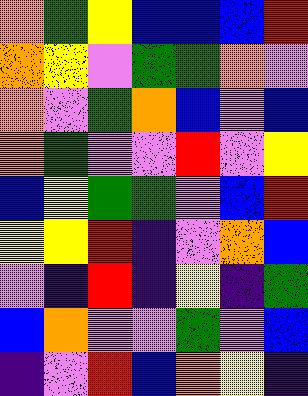[["orange", "green", "yellow", "blue", "blue", "blue", "red"], ["orange", "yellow", "violet", "green", "green", "orange", "violet"], ["orange", "violet", "green", "orange", "blue", "violet", "blue"], ["orange", "green", "violet", "violet", "red", "violet", "yellow"], ["blue", "yellow", "green", "green", "violet", "blue", "red"], ["yellow", "yellow", "red", "indigo", "violet", "orange", "blue"], ["violet", "indigo", "red", "indigo", "yellow", "indigo", "green"], ["blue", "orange", "violet", "violet", "green", "violet", "blue"], ["indigo", "violet", "red", "blue", "orange", "yellow", "indigo"]]